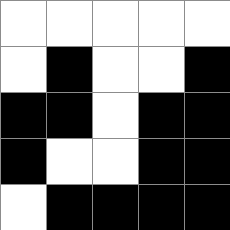[["white", "white", "white", "white", "white"], ["white", "black", "white", "white", "black"], ["black", "black", "white", "black", "black"], ["black", "white", "white", "black", "black"], ["white", "black", "black", "black", "black"]]